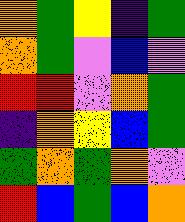[["orange", "green", "yellow", "indigo", "green"], ["orange", "green", "violet", "blue", "violet"], ["red", "red", "violet", "orange", "green"], ["indigo", "orange", "yellow", "blue", "green"], ["green", "orange", "green", "orange", "violet"], ["red", "blue", "green", "blue", "orange"]]